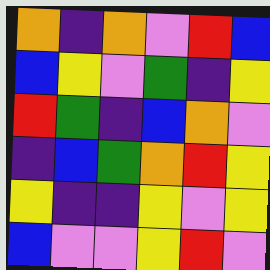[["orange", "indigo", "orange", "violet", "red", "blue"], ["blue", "yellow", "violet", "green", "indigo", "yellow"], ["red", "green", "indigo", "blue", "orange", "violet"], ["indigo", "blue", "green", "orange", "red", "yellow"], ["yellow", "indigo", "indigo", "yellow", "violet", "yellow"], ["blue", "violet", "violet", "yellow", "red", "violet"]]